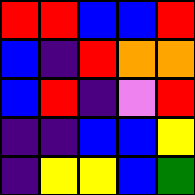[["red", "red", "blue", "blue", "red"], ["blue", "indigo", "red", "orange", "orange"], ["blue", "red", "indigo", "violet", "red"], ["indigo", "indigo", "blue", "blue", "yellow"], ["indigo", "yellow", "yellow", "blue", "green"]]